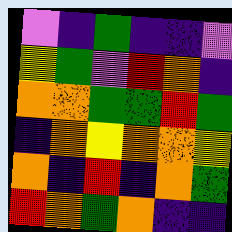[["violet", "indigo", "green", "indigo", "indigo", "violet"], ["yellow", "green", "violet", "red", "orange", "indigo"], ["orange", "orange", "green", "green", "red", "green"], ["indigo", "orange", "yellow", "orange", "orange", "yellow"], ["orange", "indigo", "red", "indigo", "orange", "green"], ["red", "orange", "green", "orange", "indigo", "indigo"]]